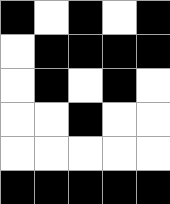[["black", "white", "black", "white", "black"], ["white", "black", "black", "black", "black"], ["white", "black", "white", "black", "white"], ["white", "white", "black", "white", "white"], ["white", "white", "white", "white", "white"], ["black", "black", "black", "black", "black"]]